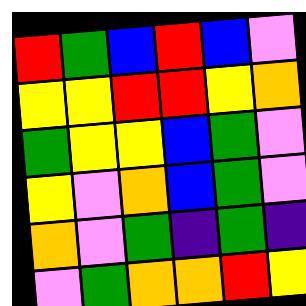[["red", "green", "blue", "red", "blue", "violet"], ["yellow", "yellow", "red", "red", "yellow", "orange"], ["green", "yellow", "yellow", "blue", "green", "violet"], ["yellow", "violet", "orange", "blue", "green", "violet"], ["orange", "violet", "green", "indigo", "green", "indigo"], ["violet", "green", "orange", "orange", "red", "yellow"]]